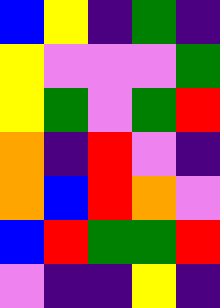[["blue", "yellow", "indigo", "green", "indigo"], ["yellow", "violet", "violet", "violet", "green"], ["yellow", "green", "violet", "green", "red"], ["orange", "indigo", "red", "violet", "indigo"], ["orange", "blue", "red", "orange", "violet"], ["blue", "red", "green", "green", "red"], ["violet", "indigo", "indigo", "yellow", "indigo"]]